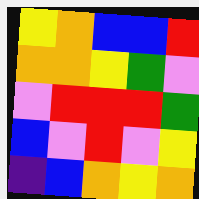[["yellow", "orange", "blue", "blue", "red"], ["orange", "orange", "yellow", "green", "violet"], ["violet", "red", "red", "red", "green"], ["blue", "violet", "red", "violet", "yellow"], ["indigo", "blue", "orange", "yellow", "orange"]]